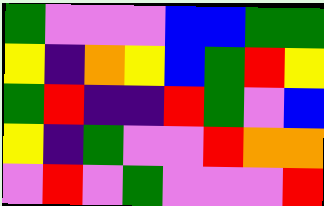[["green", "violet", "violet", "violet", "blue", "blue", "green", "green"], ["yellow", "indigo", "orange", "yellow", "blue", "green", "red", "yellow"], ["green", "red", "indigo", "indigo", "red", "green", "violet", "blue"], ["yellow", "indigo", "green", "violet", "violet", "red", "orange", "orange"], ["violet", "red", "violet", "green", "violet", "violet", "violet", "red"]]